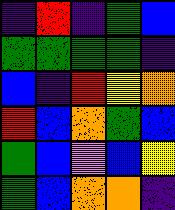[["indigo", "red", "indigo", "green", "blue"], ["green", "green", "green", "green", "indigo"], ["blue", "indigo", "red", "yellow", "orange"], ["red", "blue", "orange", "green", "blue"], ["green", "blue", "violet", "blue", "yellow"], ["green", "blue", "orange", "orange", "indigo"]]